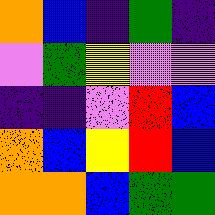[["orange", "blue", "indigo", "green", "indigo"], ["violet", "green", "yellow", "violet", "violet"], ["indigo", "indigo", "violet", "red", "blue"], ["orange", "blue", "yellow", "red", "blue"], ["orange", "orange", "blue", "green", "green"]]